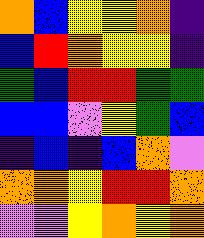[["orange", "blue", "yellow", "yellow", "orange", "indigo"], ["blue", "red", "orange", "yellow", "yellow", "indigo"], ["green", "blue", "red", "red", "green", "green"], ["blue", "blue", "violet", "yellow", "green", "blue"], ["indigo", "blue", "indigo", "blue", "orange", "violet"], ["orange", "orange", "yellow", "red", "red", "orange"], ["violet", "violet", "yellow", "orange", "yellow", "orange"]]